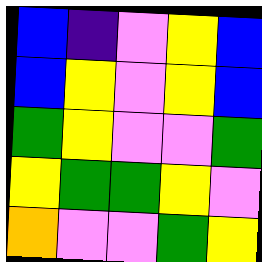[["blue", "indigo", "violet", "yellow", "blue"], ["blue", "yellow", "violet", "yellow", "blue"], ["green", "yellow", "violet", "violet", "green"], ["yellow", "green", "green", "yellow", "violet"], ["orange", "violet", "violet", "green", "yellow"]]